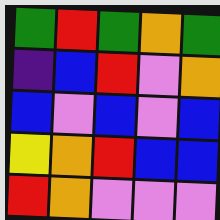[["green", "red", "green", "orange", "green"], ["indigo", "blue", "red", "violet", "orange"], ["blue", "violet", "blue", "violet", "blue"], ["yellow", "orange", "red", "blue", "blue"], ["red", "orange", "violet", "violet", "violet"]]